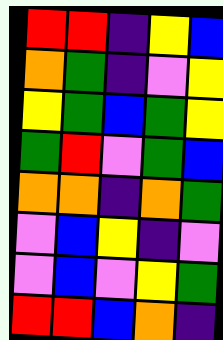[["red", "red", "indigo", "yellow", "blue"], ["orange", "green", "indigo", "violet", "yellow"], ["yellow", "green", "blue", "green", "yellow"], ["green", "red", "violet", "green", "blue"], ["orange", "orange", "indigo", "orange", "green"], ["violet", "blue", "yellow", "indigo", "violet"], ["violet", "blue", "violet", "yellow", "green"], ["red", "red", "blue", "orange", "indigo"]]